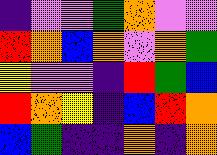[["indigo", "violet", "violet", "green", "orange", "violet", "violet"], ["red", "orange", "blue", "orange", "violet", "orange", "green"], ["yellow", "violet", "violet", "indigo", "red", "green", "blue"], ["red", "orange", "yellow", "indigo", "blue", "red", "orange"], ["blue", "green", "indigo", "indigo", "orange", "indigo", "orange"]]